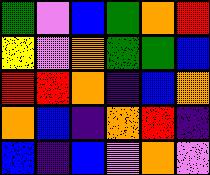[["green", "violet", "blue", "green", "orange", "red"], ["yellow", "violet", "orange", "green", "green", "blue"], ["red", "red", "orange", "indigo", "blue", "orange"], ["orange", "blue", "indigo", "orange", "red", "indigo"], ["blue", "indigo", "blue", "violet", "orange", "violet"]]